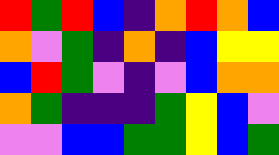[["red", "green", "red", "blue", "indigo", "orange", "red", "orange", "blue"], ["orange", "violet", "green", "indigo", "orange", "indigo", "blue", "yellow", "yellow"], ["blue", "red", "green", "violet", "indigo", "violet", "blue", "orange", "orange"], ["orange", "green", "indigo", "indigo", "indigo", "green", "yellow", "blue", "violet"], ["violet", "violet", "blue", "blue", "green", "green", "yellow", "blue", "green"]]